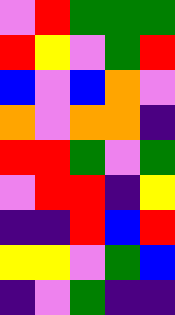[["violet", "red", "green", "green", "green"], ["red", "yellow", "violet", "green", "red"], ["blue", "violet", "blue", "orange", "violet"], ["orange", "violet", "orange", "orange", "indigo"], ["red", "red", "green", "violet", "green"], ["violet", "red", "red", "indigo", "yellow"], ["indigo", "indigo", "red", "blue", "red"], ["yellow", "yellow", "violet", "green", "blue"], ["indigo", "violet", "green", "indigo", "indigo"]]